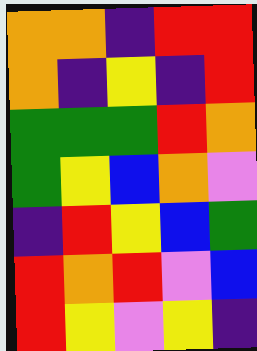[["orange", "orange", "indigo", "red", "red"], ["orange", "indigo", "yellow", "indigo", "red"], ["green", "green", "green", "red", "orange"], ["green", "yellow", "blue", "orange", "violet"], ["indigo", "red", "yellow", "blue", "green"], ["red", "orange", "red", "violet", "blue"], ["red", "yellow", "violet", "yellow", "indigo"]]